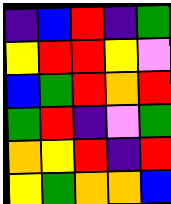[["indigo", "blue", "red", "indigo", "green"], ["yellow", "red", "red", "yellow", "violet"], ["blue", "green", "red", "orange", "red"], ["green", "red", "indigo", "violet", "green"], ["orange", "yellow", "red", "indigo", "red"], ["yellow", "green", "orange", "orange", "blue"]]